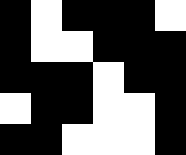[["black", "white", "black", "black", "black", "white"], ["black", "white", "white", "black", "black", "black"], ["black", "black", "black", "white", "black", "black"], ["white", "black", "black", "white", "white", "black"], ["black", "black", "white", "white", "white", "black"]]